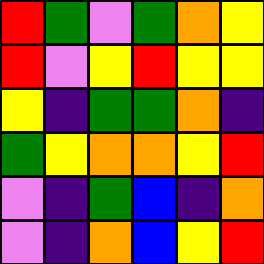[["red", "green", "violet", "green", "orange", "yellow"], ["red", "violet", "yellow", "red", "yellow", "yellow"], ["yellow", "indigo", "green", "green", "orange", "indigo"], ["green", "yellow", "orange", "orange", "yellow", "red"], ["violet", "indigo", "green", "blue", "indigo", "orange"], ["violet", "indigo", "orange", "blue", "yellow", "red"]]